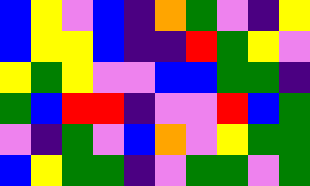[["blue", "yellow", "violet", "blue", "indigo", "orange", "green", "violet", "indigo", "yellow"], ["blue", "yellow", "yellow", "blue", "indigo", "indigo", "red", "green", "yellow", "violet"], ["yellow", "green", "yellow", "violet", "violet", "blue", "blue", "green", "green", "indigo"], ["green", "blue", "red", "red", "indigo", "violet", "violet", "red", "blue", "green"], ["violet", "indigo", "green", "violet", "blue", "orange", "violet", "yellow", "green", "green"], ["blue", "yellow", "green", "green", "indigo", "violet", "green", "green", "violet", "green"]]